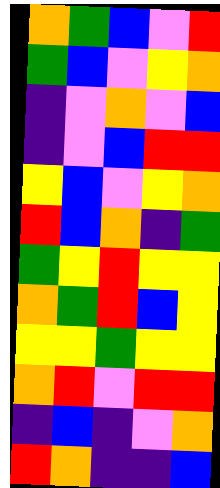[["orange", "green", "blue", "violet", "red"], ["green", "blue", "violet", "yellow", "orange"], ["indigo", "violet", "orange", "violet", "blue"], ["indigo", "violet", "blue", "red", "red"], ["yellow", "blue", "violet", "yellow", "orange"], ["red", "blue", "orange", "indigo", "green"], ["green", "yellow", "red", "yellow", "yellow"], ["orange", "green", "red", "blue", "yellow"], ["yellow", "yellow", "green", "yellow", "yellow"], ["orange", "red", "violet", "red", "red"], ["indigo", "blue", "indigo", "violet", "orange"], ["red", "orange", "indigo", "indigo", "blue"]]